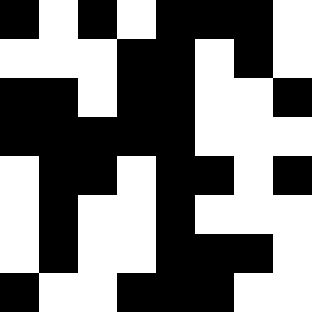[["black", "white", "black", "white", "black", "black", "black", "white"], ["white", "white", "white", "black", "black", "white", "black", "white"], ["black", "black", "white", "black", "black", "white", "white", "black"], ["black", "black", "black", "black", "black", "white", "white", "white"], ["white", "black", "black", "white", "black", "black", "white", "black"], ["white", "black", "white", "white", "black", "white", "white", "white"], ["white", "black", "white", "white", "black", "black", "black", "white"], ["black", "white", "white", "black", "black", "black", "white", "white"]]